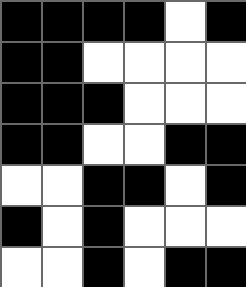[["black", "black", "black", "black", "white", "black"], ["black", "black", "white", "white", "white", "white"], ["black", "black", "black", "white", "white", "white"], ["black", "black", "white", "white", "black", "black"], ["white", "white", "black", "black", "white", "black"], ["black", "white", "black", "white", "white", "white"], ["white", "white", "black", "white", "black", "black"]]